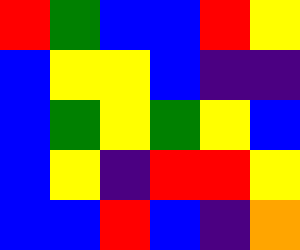[["red", "green", "blue", "blue", "red", "yellow"], ["blue", "yellow", "yellow", "blue", "indigo", "indigo"], ["blue", "green", "yellow", "green", "yellow", "blue"], ["blue", "yellow", "indigo", "red", "red", "yellow"], ["blue", "blue", "red", "blue", "indigo", "orange"]]